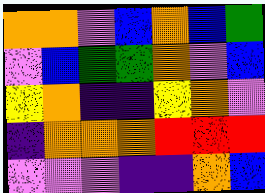[["orange", "orange", "violet", "blue", "orange", "blue", "green"], ["violet", "blue", "green", "green", "orange", "violet", "blue"], ["yellow", "orange", "indigo", "indigo", "yellow", "orange", "violet"], ["indigo", "orange", "orange", "orange", "red", "red", "red"], ["violet", "violet", "violet", "indigo", "indigo", "orange", "blue"]]